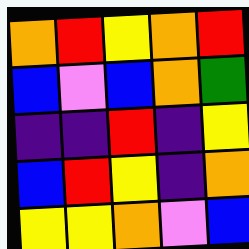[["orange", "red", "yellow", "orange", "red"], ["blue", "violet", "blue", "orange", "green"], ["indigo", "indigo", "red", "indigo", "yellow"], ["blue", "red", "yellow", "indigo", "orange"], ["yellow", "yellow", "orange", "violet", "blue"]]